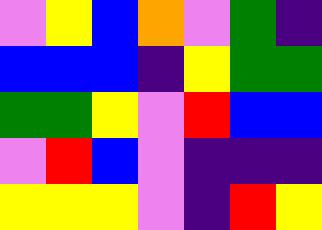[["violet", "yellow", "blue", "orange", "violet", "green", "indigo"], ["blue", "blue", "blue", "indigo", "yellow", "green", "green"], ["green", "green", "yellow", "violet", "red", "blue", "blue"], ["violet", "red", "blue", "violet", "indigo", "indigo", "indigo"], ["yellow", "yellow", "yellow", "violet", "indigo", "red", "yellow"]]